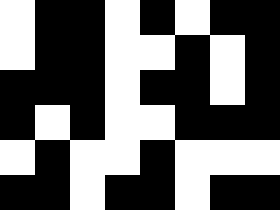[["white", "black", "black", "white", "black", "white", "black", "black"], ["white", "black", "black", "white", "white", "black", "white", "black"], ["black", "black", "black", "white", "black", "black", "white", "black"], ["black", "white", "black", "white", "white", "black", "black", "black"], ["white", "black", "white", "white", "black", "white", "white", "white"], ["black", "black", "white", "black", "black", "white", "black", "black"]]